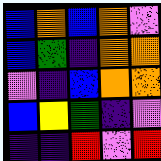[["blue", "orange", "blue", "orange", "violet"], ["blue", "green", "indigo", "orange", "orange"], ["violet", "indigo", "blue", "orange", "orange"], ["blue", "yellow", "green", "indigo", "violet"], ["indigo", "indigo", "red", "violet", "red"]]